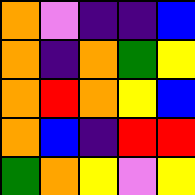[["orange", "violet", "indigo", "indigo", "blue"], ["orange", "indigo", "orange", "green", "yellow"], ["orange", "red", "orange", "yellow", "blue"], ["orange", "blue", "indigo", "red", "red"], ["green", "orange", "yellow", "violet", "yellow"]]